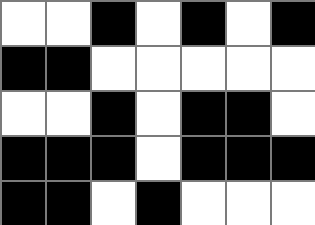[["white", "white", "black", "white", "black", "white", "black"], ["black", "black", "white", "white", "white", "white", "white"], ["white", "white", "black", "white", "black", "black", "white"], ["black", "black", "black", "white", "black", "black", "black"], ["black", "black", "white", "black", "white", "white", "white"]]